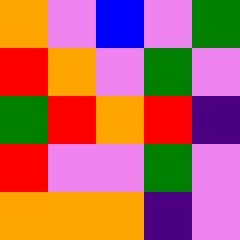[["orange", "violet", "blue", "violet", "green"], ["red", "orange", "violet", "green", "violet"], ["green", "red", "orange", "red", "indigo"], ["red", "violet", "violet", "green", "violet"], ["orange", "orange", "orange", "indigo", "violet"]]